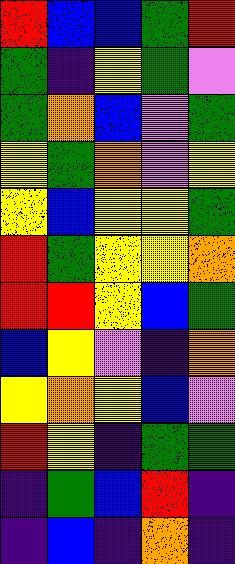[["red", "blue", "blue", "green", "red"], ["green", "indigo", "yellow", "green", "violet"], ["green", "orange", "blue", "violet", "green"], ["yellow", "green", "orange", "violet", "yellow"], ["yellow", "blue", "yellow", "yellow", "green"], ["red", "green", "yellow", "yellow", "orange"], ["red", "red", "yellow", "blue", "green"], ["blue", "yellow", "violet", "indigo", "orange"], ["yellow", "orange", "yellow", "blue", "violet"], ["red", "yellow", "indigo", "green", "green"], ["indigo", "green", "blue", "red", "indigo"], ["indigo", "blue", "indigo", "orange", "indigo"]]